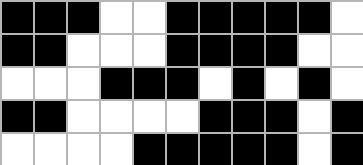[["black", "black", "black", "white", "white", "black", "black", "black", "black", "black", "white"], ["black", "black", "white", "white", "white", "black", "black", "black", "black", "white", "white"], ["white", "white", "white", "black", "black", "black", "white", "black", "white", "black", "white"], ["black", "black", "white", "white", "white", "white", "black", "black", "black", "white", "black"], ["white", "white", "white", "white", "black", "black", "black", "black", "black", "white", "black"]]